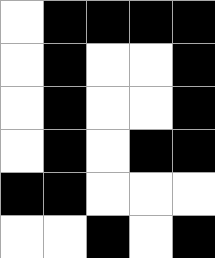[["white", "black", "black", "black", "black"], ["white", "black", "white", "white", "black"], ["white", "black", "white", "white", "black"], ["white", "black", "white", "black", "black"], ["black", "black", "white", "white", "white"], ["white", "white", "black", "white", "black"]]